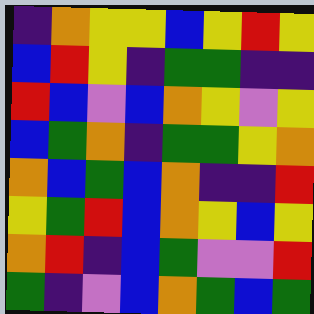[["indigo", "orange", "yellow", "yellow", "blue", "yellow", "red", "yellow"], ["blue", "red", "yellow", "indigo", "green", "green", "indigo", "indigo"], ["red", "blue", "violet", "blue", "orange", "yellow", "violet", "yellow"], ["blue", "green", "orange", "indigo", "green", "green", "yellow", "orange"], ["orange", "blue", "green", "blue", "orange", "indigo", "indigo", "red"], ["yellow", "green", "red", "blue", "orange", "yellow", "blue", "yellow"], ["orange", "red", "indigo", "blue", "green", "violet", "violet", "red"], ["green", "indigo", "violet", "blue", "orange", "green", "blue", "green"]]